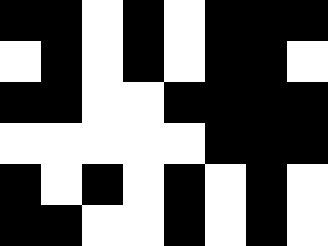[["black", "black", "white", "black", "white", "black", "black", "black"], ["white", "black", "white", "black", "white", "black", "black", "white"], ["black", "black", "white", "white", "black", "black", "black", "black"], ["white", "white", "white", "white", "white", "black", "black", "black"], ["black", "white", "black", "white", "black", "white", "black", "white"], ["black", "black", "white", "white", "black", "white", "black", "white"]]